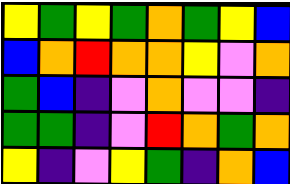[["yellow", "green", "yellow", "green", "orange", "green", "yellow", "blue"], ["blue", "orange", "red", "orange", "orange", "yellow", "violet", "orange"], ["green", "blue", "indigo", "violet", "orange", "violet", "violet", "indigo"], ["green", "green", "indigo", "violet", "red", "orange", "green", "orange"], ["yellow", "indigo", "violet", "yellow", "green", "indigo", "orange", "blue"]]